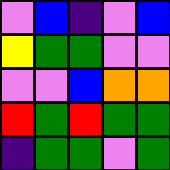[["violet", "blue", "indigo", "violet", "blue"], ["yellow", "green", "green", "violet", "violet"], ["violet", "violet", "blue", "orange", "orange"], ["red", "green", "red", "green", "green"], ["indigo", "green", "green", "violet", "green"]]